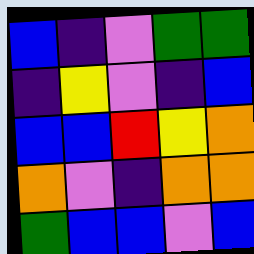[["blue", "indigo", "violet", "green", "green"], ["indigo", "yellow", "violet", "indigo", "blue"], ["blue", "blue", "red", "yellow", "orange"], ["orange", "violet", "indigo", "orange", "orange"], ["green", "blue", "blue", "violet", "blue"]]